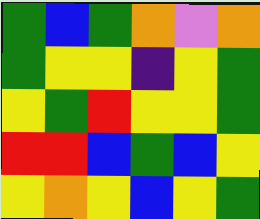[["green", "blue", "green", "orange", "violet", "orange"], ["green", "yellow", "yellow", "indigo", "yellow", "green"], ["yellow", "green", "red", "yellow", "yellow", "green"], ["red", "red", "blue", "green", "blue", "yellow"], ["yellow", "orange", "yellow", "blue", "yellow", "green"]]